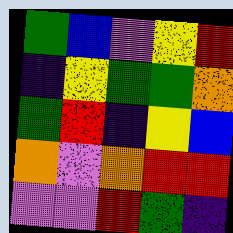[["green", "blue", "violet", "yellow", "red"], ["indigo", "yellow", "green", "green", "orange"], ["green", "red", "indigo", "yellow", "blue"], ["orange", "violet", "orange", "red", "red"], ["violet", "violet", "red", "green", "indigo"]]